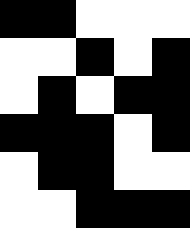[["black", "black", "white", "white", "white"], ["white", "white", "black", "white", "black"], ["white", "black", "white", "black", "black"], ["black", "black", "black", "white", "black"], ["white", "black", "black", "white", "white"], ["white", "white", "black", "black", "black"]]